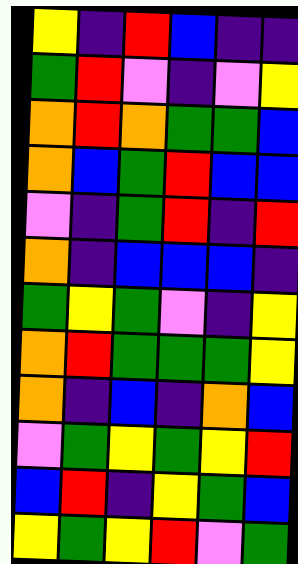[["yellow", "indigo", "red", "blue", "indigo", "indigo"], ["green", "red", "violet", "indigo", "violet", "yellow"], ["orange", "red", "orange", "green", "green", "blue"], ["orange", "blue", "green", "red", "blue", "blue"], ["violet", "indigo", "green", "red", "indigo", "red"], ["orange", "indigo", "blue", "blue", "blue", "indigo"], ["green", "yellow", "green", "violet", "indigo", "yellow"], ["orange", "red", "green", "green", "green", "yellow"], ["orange", "indigo", "blue", "indigo", "orange", "blue"], ["violet", "green", "yellow", "green", "yellow", "red"], ["blue", "red", "indigo", "yellow", "green", "blue"], ["yellow", "green", "yellow", "red", "violet", "green"]]